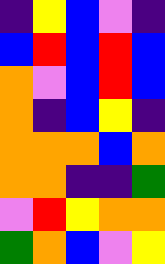[["indigo", "yellow", "blue", "violet", "indigo"], ["blue", "red", "blue", "red", "blue"], ["orange", "violet", "blue", "red", "blue"], ["orange", "indigo", "blue", "yellow", "indigo"], ["orange", "orange", "orange", "blue", "orange"], ["orange", "orange", "indigo", "indigo", "green"], ["violet", "red", "yellow", "orange", "orange"], ["green", "orange", "blue", "violet", "yellow"]]